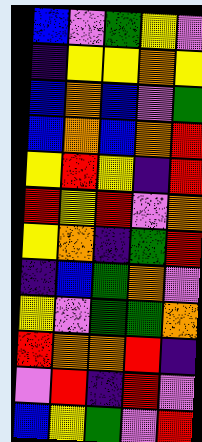[["blue", "violet", "green", "yellow", "violet"], ["indigo", "yellow", "yellow", "orange", "yellow"], ["blue", "orange", "blue", "violet", "green"], ["blue", "orange", "blue", "orange", "red"], ["yellow", "red", "yellow", "indigo", "red"], ["red", "yellow", "red", "violet", "orange"], ["yellow", "orange", "indigo", "green", "red"], ["indigo", "blue", "green", "orange", "violet"], ["yellow", "violet", "green", "green", "orange"], ["red", "orange", "orange", "red", "indigo"], ["violet", "red", "indigo", "red", "violet"], ["blue", "yellow", "green", "violet", "red"]]